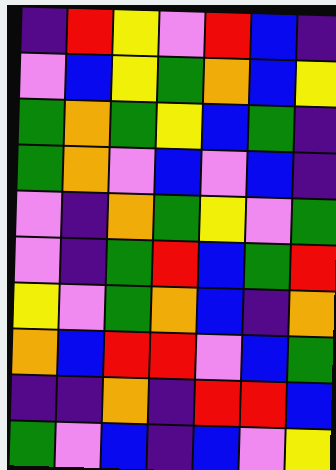[["indigo", "red", "yellow", "violet", "red", "blue", "indigo"], ["violet", "blue", "yellow", "green", "orange", "blue", "yellow"], ["green", "orange", "green", "yellow", "blue", "green", "indigo"], ["green", "orange", "violet", "blue", "violet", "blue", "indigo"], ["violet", "indigo", "orange", "green", "yellow", "violet", "green"], ["violet", "indigo", "green", "red", "blue", "green", "red"], ["yellow", "violet", "green", "orange", "blue", "indigo", "orange"], ["orange", "blue", "red", "red", "violet", "blue", "green"], ["indigo", "indigo", "orange", "indigo", "red", "red", "blue"], ["green", "violet", "blue", "indigo", "blue", "violet", "yellow"]]